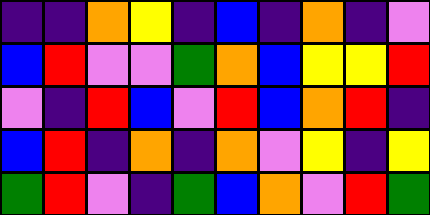[["indigo", "indigo", "orange", "yellow", "indigo", "blue", "indigo", "orange", "indigo", "violet"], ["blue", "red", "violet", "violet", "green", "orange", "blue", "yellow", "yellow", "red"], ["violet", "indigo", "red", "blue", "violet", "red", "blue", "orange", "red", "indigo"], ["blue", "red", "indigo", "orange", "indigo", "orange", "violet", "yellow", "indigo", "yellow"], ["green", "red", "violet", "indigo", "green", "blue", "orange", "violet", "red", "green"]]